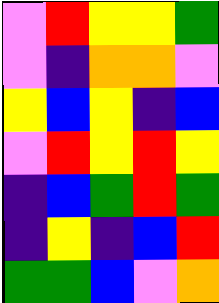[["violet", "red", "yellow", "yellow", "green"], ["violet", "indigo", "orange", "orange", "violet"], ["yellow", "blue", "yellow", "indigo", "blue"], ["violet", "red", "yellow", "red", "yellow"], ["indigo", "blue", "green", "red", "green"], ["indigo", "yellow", "indigo", "blue", "red"], ["green", "green", "blue", "violet", "orange"]]